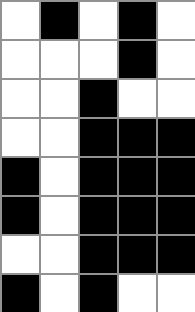[["white", "black", "white", "black", "white"], ["white", "white", "white", "black", "white"], ["white", "white", "black", "white", "white"], ["white", "white", "black", "black", "black"], ["black", "white", "black", "black", "black"], ["black", "white", "black", "black", "black"], ["white", "white", "black", "black", "black"], ["black", "white", "black", "white", "white"]]